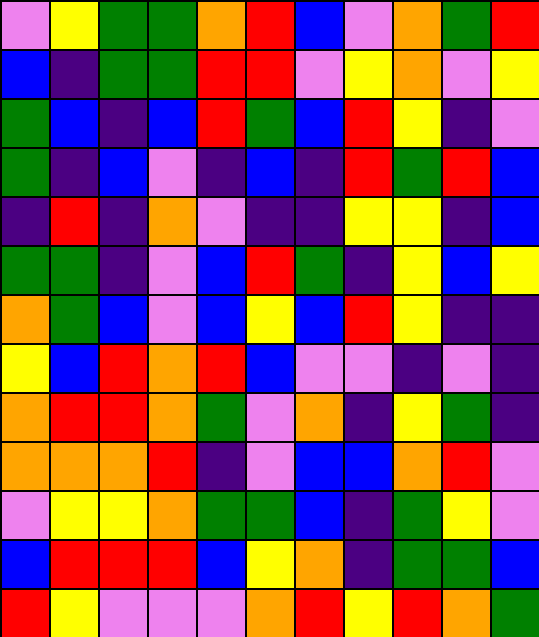[["violet", "yellow", "green", "green", "orange", "red", "blue", "violet", "orange", "green", "red"], ["blue", "indigo", "green", "green", "red", "red", "violet", "yellow", "orange", "violet", "yellow"], ["green", "blue", "indigo", "blue", "red", "green", "blue", "red", "yellow", "indigo", "violet"], ["green", "indigo", "blue", "violet", "indigo", "blue", "indigo", "red", "green", "red", "blue"], ["indigo", "red", "indigo", "orange", "violet", "indigo", "indigo", "yellow", "yellow", "indigo", "blue"], ["green", "green", "indigo", "violet", "blue", "red", "green", "indigo", "yellow", "blue", "yellow"], ["orange", "green", "blue", "violet", "blue", "yellow", "blue", "red", "yellow", "indigo", "indigo"], ["yellow", "blue", "red", "orange", "red", "blue", "violet", "violet", "indigo", "violet", "indigo"], ["orange", "red", "red", "orange", "green", "violet", "orange", "indigo", "yellow", "green", "indigo"], ["orange", "orange", "orange", "red", "indigo", "violet", "blue", "blue", "orange", "red", "violet"], ["violet", "yellow", "yellow", "orange", "green", "green", "blue", "indigo", "green", "yellow", "violet"], ["blue", "red", "red", "red", "blue", "yellow", "orange", "indigo", "green", "green", "blue"], ["red", "yellow", "violet", "violet", "violet", "orange", "red", "yellow", "red", "orange", "green"]]